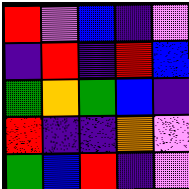[["red", "violet", "blue", "indigo", "violet"], ["indigo", "red", "indigo", "red", "blue"], ["green", "orange", "green", "blue", "indigo"], ["red", "indigo", "indigo", "orange", "violet"], ["green", "blue", "red", "indigo", "violet"]]